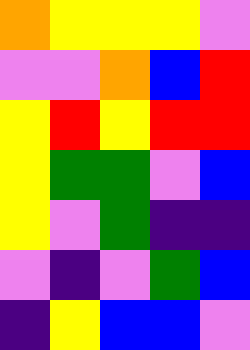[["orange", "yellow", "yellow", "yellow", "violet"], ["violet", "violet", "orange", "blue", "red"], ["yellow", "red", "yellow", "red", "red"], ["yellow", "green", "green", "violet", "blue"], ["yellow", "violet", "green", "indigo", "indigo"], ["violet", "indigo", "violet", "green", "blue"], ["indigo", "yellow", "blue", "blue", "violet"]]